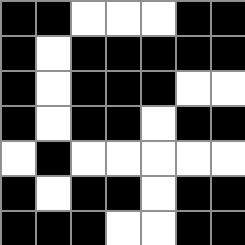[["black", "black", "white", "white", "white", "black", "black"], ["black", "white", "black", "black", "black", "black", "black"], ["black", "white", "black", "black", "black", "white", "white"], ["black", "white", "black", "black", "white", "black", "black"], ["white", "black", "white", "white", "white", "white", "white"], ["black", "white", "black", "black", "white", "black", "black"], ["black", "black", "black", "white", "white", "black", "black"]]